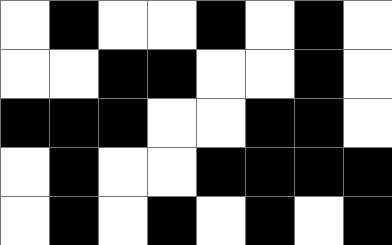[["white", "black", "white", "white", "black", "white", "black", "white"], ["white", "white", "black", "black", "white", "white", "black", "white"], ["black", "black", "black", "white", "white", "black", "black", "white"], ["white", "black", "white", "white", "black", "black", "black", "black"], ["white", "black", "white", "black", "white", "black", "white", "black"]]